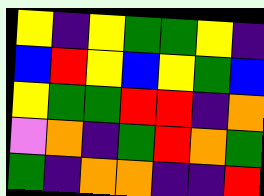[["yellow", "indigo", "yellow", "green", "green", "yellow", "indigo"], ["blue", "red", "yellow", "blue", "yellow", "green", "blue"], ["yellow", "green", "green", "red", "red", "indigo", "orange"], ["violet", "orange", "indigo", "green", "red", "orange", "green"], ["green", "indigo", "orange", "orange", "indigo", "indigo", "red"]]